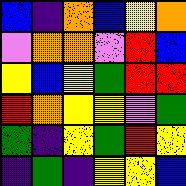[["blue", "indigo", "orange", "blue", "yellow", "orange"], ["violet", "orange", "orange", "violet", "red", "blue"], ["yellow", "blue", "yellow", "green", "red", "red"], ["red", "orange", "yellow", "yellow", "violet", "green"], ["green", "indigo", "yellow", "green", "red", "yellow"], ["indigo", "green", "indigo", "yellow", "yellow", "blue"]]